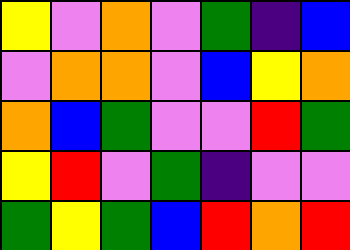[["yellow", "violet", "orange", "violet", "green", "indigo", "blue"], ["violet", "orange", "orange", "violet", "blue", "yellow", "orange"], ["orange", "blue", "green", "violet", "violet", "red", "green"], ["yellow", "red", "violet", "green", "indigo", "violet", "violet"], ["green", "yellow", "green", "blue", "red", "orange", "red"]]